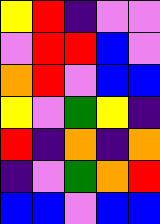[["yellow", "red", "indigo", "violet", "violet"], ["violet", "red", "red", "blue", "violet"], ["orange", "red", "violet", "blue", "blue"], ["yellow", "violet", "green", "yellow", "indigo"], ["red", "indigo", "orange", "indigo", "orange"], ["indigo", "violet", "green", "orange", "red"], ["blue", "blue", "violet", "blue", "blue"]]